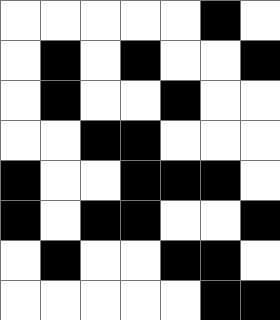[["white", "white", "white", "white", "white", "black", "white"], ["white", "black", "white", "black", "white", "white", "black"], ["white", "black", "white", "white", "black", "white", "white"], ["white", "white", "black", "black", "white", "white", "white"], ["black", "white", "white", "black", "black", "black", "white"], ["black", "white", "black", "black", "white", "white", "black"], ["white", "black", "white", "white", "black", "black", "white"], ["white", "white", "white", "white", "white", "black", "black"]]